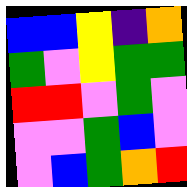[["blue", "blue", "yellow", "indigo", "orange"], ["green", "violet", "yellow", "green", "green"], ["red", "red", "violet", "green", "violet"], ["violet", "violet", "green", "blue", "violet"], ["violet", "blue", "green", "orange", "red"]]